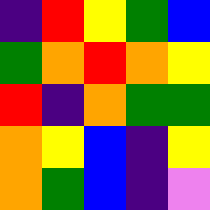[["indigo", "red", "yellow", "green", "blue"], ["green", "orange", "red", "orange", "yellow"], ["red", "indigo", "orange", "green", "green"], ["orange", "yellow", "blue", "indigo", "yellow"], ["orange", "green", "blue", "indigo", "violet"]]